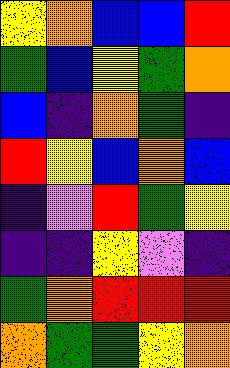[["yellow", "orange", "blue", "blue", "red"], ["green", "blue", "yellow", "green", "orange"], ["blue", "indigo", "orange", "green", "indigo"], ["red", "yellow", "blue", "orange", "blue"], ["indigo", "violet", "red", "green", "yellow"], ["indigo", "indigo", "yellow", "violet", "indigo"], ["green", "orange", "red", "red", "red"], ["orange", "green", "green", "yellow", "orange"]]